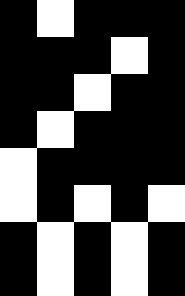[["black", "white", "black", "black", "black"], ["black", "black", "black", "white", "black"], ["black", "black", "white", "black", "black"], ["black", "white", "black", "black", "black"], ["white", "black", "black", "black", "black"], ["white", "black", "white", "black", "white"], ["black", "white", "black", "white", "black"], ["black", "white", "black", "white", "black"]]